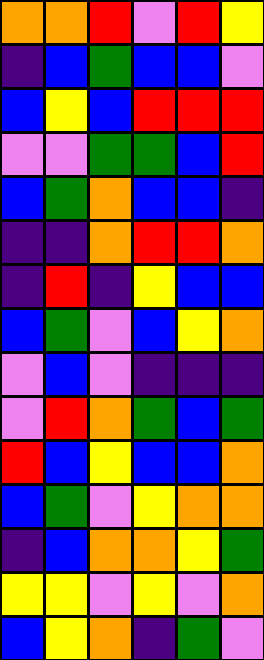[["orange", "orange", "red", "violet", "red", "yellow"], ["indigo", "blue", "green", "blue", "blue", "violet"], ["blue", "yellow", "blue", "red", "red", "red"], ["violet", "violet", "green", "green", "blue", "red"], ["blue", "green", "orange", "blue", "blue", "indigo"], ["indigo", "indigo", "orange", "red", "red", "orange"], ["indigo", "red", "indigo", "yellow", "blue", "blue"], ["blue", "green", "violet", "blue", "yellow", "orange"], ["violet", "blue", "violet", "indigo", "indigo", "indigo"], ["violet", "red", "orange", "green", "blue", "green"], ["red", "blue", "yellow", "blue", "blue", "orange"], ["blue", "green", "violet", "yellow", "orange", "orange"], ["indigo", "blue", "orange", "orange", "yellow", "green"], ["yellow", "yellow", "violet", "yellow", "violet", "orange"], ["blue", "yellow", "orange", "indigo", "green", "violet"]]